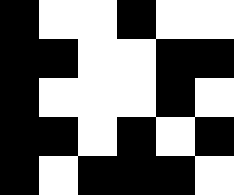[["black", "white", "white", "black", "white", "white"], ["black", "black", "white", "white", "black", "black"], ["black", "white", "white", "white", "black", "white"], ["black", "black", "white", "black", "white", "black"], ["black", "white", "black", "black", "black", "white"]]